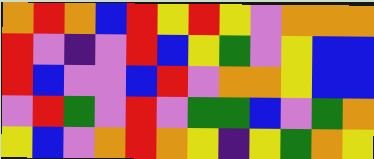[["orange", "red", "orange", "blue", "red", "yellow", "red", "yellow", "violet", "orange", "orange", "orange"], ["red", "violet", "indigo", "violet", "red", "blue", "yellow", "green", "violet", "yellow", "blue", "blue"], ["red", "blue", "violet", "violet", "blue", "red", "violet", "orange", "orange", "yellow", "blue", "blue"], ["violet", "red", "green", "violet", "red", "violet", "green", "green", "blue", "violet", "green", "orange"], ["yellow", "blue", "violet", "orange", "red", "orange", "yellow", "indigo", "yellow", "green", "orange", "yellow"]]